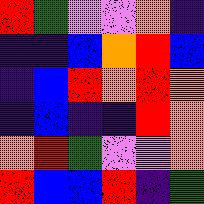[["red", "green", "violet", "violet", "orange", "indigo"], ["indigo", "indigo", "blue", "orange", "red", "blue"], ["indigo", "blue", "red", "orange", "red", "orange"], ["indigo", "blue", "indigo", "indigo", "red", "orange"], ["orange", "red", "green", "violet", "violet", "orange"], ["red", "blue", "blue", "red", "indigo", "green"]]